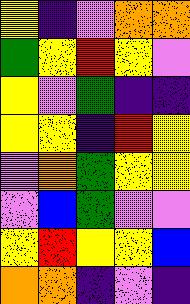[["yellow", "indigo", "violet", "orange", "orange"], ["green", "yellow", "red", "yellow", "violet"], ["yellow", "violet", "green", "indigo", "indigo"], ["yellow", "yellow", "indigo", "red", "yellow"], ["violet", "orange", "green", "yellow", "yellow"], ["violet", "blue", "green", "violet", "violet"], ["yellow", "red", "yellow", "yellow", "blue"], ["orange", "orange", "indigo", "violet", "indigo"]]